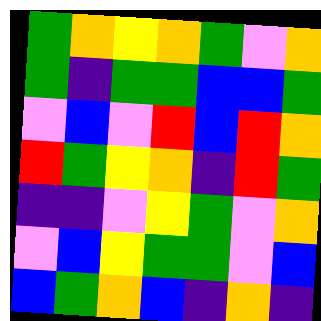[["green", "orange", "yellow", "orange", "green", "violet", "orange"], ["green", "indigo", "green", "green", "blue", "blue", "green"], ["violet", "blue", "violet", "red", "blue", "red", "orange"], ["red", "green", "yellow", "orange", "indigo", "red", "green"], ["indigo", "indigo", "violet", "yellow", "green", "violet", "orange"], ["violet", "blue", "yellow", "green", "green", "violet", "blue"], ["blue", "green", "orange", "blue", "indigo", "orange", "indigo"]]